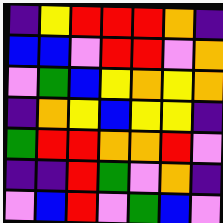[["indigo", "yellow", "red", "red", "red", "orange", "indigo"], ["blue", "blue", "violet", "red", "red", "violet", "orange"], ["violet", "green", "blue", "yellow", "orange", "yellow", "orange"], ["indigo", "orange", "yellow", "blue", "yellow", "yellow", "indigo"], ["green", "red", "red", "orange", "orange", "red", "violet"], ["indigo", "indigo", "red", "green", "violet", "orange", "indigo"], ["violet", "blue", "red", "violet", "green", "blue", "violet"]]